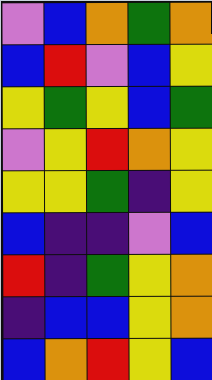[["violet", "blue", "orange", "green", "orange"], ["blue", "red", "violet", "blue", "yellow"], ["yellow", "green", "yellow", "blue", "green"], ["violet", "yellow", "red", "orange", "yellow"], ["yellow", "yellow", "green", "indigo", "yellow"], ["blue", "indigo", "indigo", "violet", "blue"], ["red", "indigo", "green", "yellow", "orange"], ["indigo", "blue", "blue", "yellow", "orange"], ["blue", "orange", "red", "yellow", "blue"]]